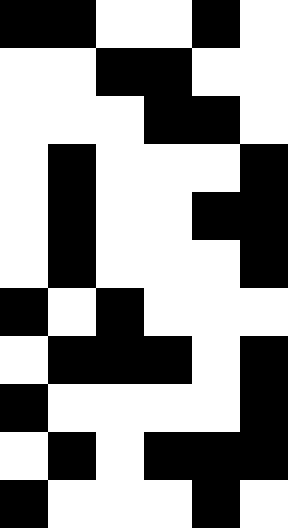[["black", "black", "white", "white", "black", "white"], ["white", "white", "black", "black", "white", "white"], ["white", "white", "white", "black", "black", "white"], ["white", "black", "white", "white", "white", "black"], ["white", "black", "white", "white", "black", "black"], ["white", "black", "white", "white", "white", "black"], ["black", "white", "black", "white", "white", "white"], ["white", "black", "black", "black", "white", "black"], ["black", "white", "white", "white", "white", "black"], ["white", "black", "white", "black", "black", "black"], ["black", "white", "white", "white", "black", "white"]]